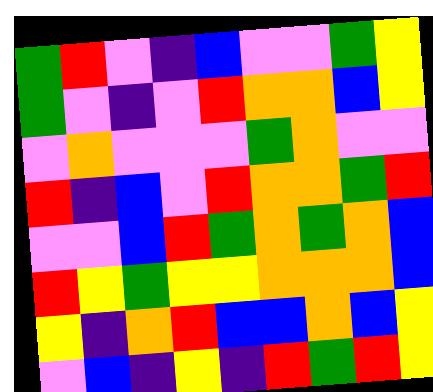[["green", "red", "violet", "indigo", "blue", "violet", "violet", "green", "yellow"], ["green", "violet", "indigo", "violet", "red", "orange", "orange", "blue", "yellow"], ["violet", "orange", "violet", "violet", "violet", "green", "orange", "violet", "violet"], ["red", "indigo", "blue", "violet", "red", "orange", "orange", "green", "red"], ["violet", "violet", "blue", "red", "green", "orange", "green", "orange", "blue"], ["red", "yellow", "green", "yellow", "yellow", "orange", "orange", "orange", "blue"], ["yellow", "indigo", "orange", "red", "blue", "blue", "orange", "blue", "yellow"], ["violet", "blue", "indigo", "yellow", "indigo", "red", "green", "red", "yellow"]]